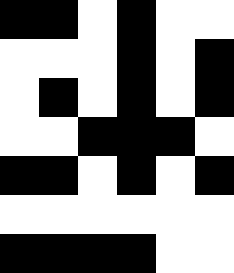[["black", "black", "white", "black", "white", "white"], ["white", "white", "white", "black", "white", "black"], ["white", "black", "white", "black", "white", "black"], ["white", "white", "black", "black", "black", "white"], ["black", "black", "white", "black", "white", "black"], ["white", "white", "white", "white", "white", "white"], ["black", "black", "black", "black", "white", "white"]]